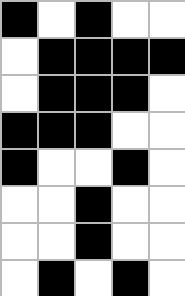[["black", "white", "black", "white", "white"], ["white", "black", "black", "black", "black"], ["white", "black", "black", "black", "white"], ["black", "black", "black", "white", "white"], ["black", "white", "white", "black", "white"], ["white", "white", "black", "white", "white"], ["white", "white", "black", "white", "white"], ["white", "black", "white", "black", "white"]]